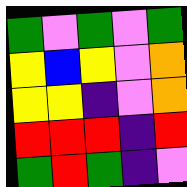[["green", "violet", "green", "violet", "green"], ["yellow", "blue", "yellow", "violet", "orange"], ["yellow", "yellow", "indigo", "violet", "orange"], ["red", "red", "red", "indigo", "red"], ["green", "red", "green", "indigo", "violet"]]